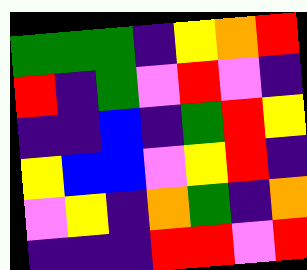[["green", "green", "green", "indigo", "yellow", "orange", "red"], ["red", "indigo", "green", "violet", "red", "violet", "indigo"], ["indigo", "indigo", "blue", "indigo", "green", "red", "yellow"], ["yellow", "blue", "blue", "violet", "yellow", "red", "indigo"], ["violet", "yellow", "indigo", "orange", "green", "indigo", "orange"], ["indigo", "indigo", "indigo", "red", "red", "violet", "red"]]